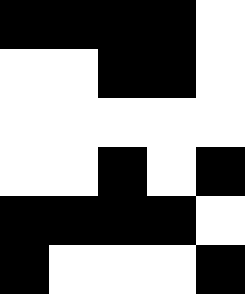[["black", "black", "black", "black", "white"], ["white", "white", "black", "black", "white"], ["white", "white", "white", "white", "white"], ["white", "white", "black", "white", "black"], ["black", "black", "black", "black", "white"], ["black", "white", "white", "white", "black"]]